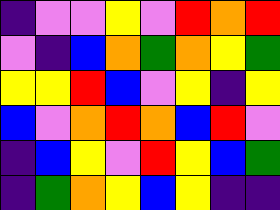[["indigo", "violet", "violet", "yellow", "violet", "red", "orange", "red"], ["violet", "indigo", "blue", "orange", "green", "orange", "yellow", "green"], ["yellow", "yellow", "red", "blue", "violet", "yellow", "indigo", "yellow"], ["blue", "violet", "orange", "red", "orange", "blue", "red", "violet"], ["indigo", "blue", "yellow", "violet", "red", "yellow", "blue", "green"], ["indigo", "green", "orange", "yellow", "blue", "yellow", "indigo", "indigo"]]